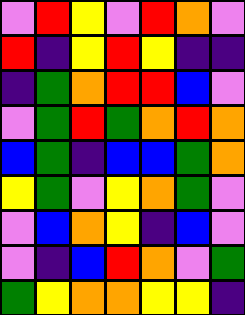[["violet", "red", "yellow", "violet", "red", "orange", "violet"], ["red", "indigo", "yellow", "red", "yellow", "indigo", "indigo"], ["indigo", "green", "orange", "red", "red", "blue", "violet"], ["violet", "green", "red", "green", "orange", "red", "orange"], ["blue", "green", "indigo", "blue", "blue", "green", "orange"], ["yellow", "green", "violet", "yellow", "orange", "green", "violet"], ["violet", "blue", "orange", "yellow", "indigo", "blue", "violet"], ["violet", "indigo", "blue", "red", "orange", "violet", "green"], ["green", "yellow", "orange", "orange", "yellow", "yellow", "indigo"]]